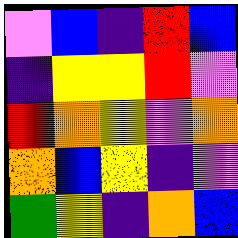[["violet", "blue", "indigo", "red", "blue"], ["indigo", "yellow", "yellow", "red", "violet"], ["red", "orange", "yellow", "violet", "orange"], ["orange", "blue", "yellow", "indigo", "violet"], ["green", "yellow", "indigo", "orange", "blue"]]